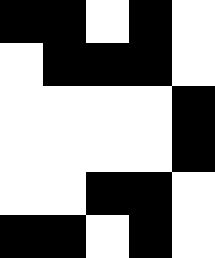[["black", "black", "white", "black", "white"], ["white", "black", "black", "black", "white"], ["white", "white", "white", "white", "black"], ["white", "white", "white", "white", "black"], ["white", "white", "black", "black", "white"], ["black", "black", "white", "black", "white"]]